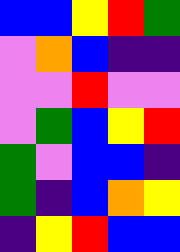[["blue", "blue", "yellow", "red", "green"], ["violet", "orange", "blue", "indigo", "indigo"], ["violet", "violet", "red", "violet", "violet"], ["violet", "green", "blue", "yellow", "red"], ["green", "violet", "blue", "blue", "indigo"], ["green", "indigo", "blue", "orange", "yellow"], ["indigo", "yellow", "red", "blue", "blue"]]